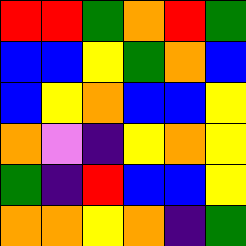[["red", "red", "green", "orange", "red", "green"], ["blue", "blue", "yellow", "green", "orange", "blue"], ["blue", "yellow", "orange", "blue", "blue", "yellow"], ["orange", "violet", "indigo", "yellow", "orange", "yellow"], ["green", "indigo", "red", "blue", "blue", "yellow"], ["orange", "orange", "yellow", "orange", "indigo", "green"]]